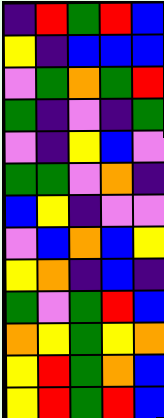[["indigo", "red", "green", "red", "blue"], ["yellow", "indigo", "blue", "blue", "blue"], ["violet", "green", "orange", "green", "red"], ["green", "indigo", "violet", "indigo", "green"], ["violet", "indigo", "yellow", "blue", "violet"], ["green", "green", "violet", "orange", "indigo"], ["blue", "yellow", "indigo", "violet", "violet"], ["violet", "blue", "orange", "blue", "yellow"], ["yellow", "orange", "indigo", "blue", "indigo"], ["green", "violet", "green", "red", "blue"], ["orange", "yellow", "green", "yellow", "orange"], ["yellow", "red", "green", "orange", "blue"], ["yellow", "red", "green", "red", "blue"]]